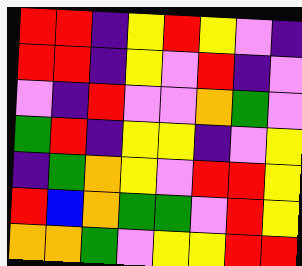[["red", "red", "indigo", "yellow", "red", "yellow", "violet", "indigo"], ["red", "red", "indigo", "yellow", "violet", "red", "indigo", "violet"], ["violet", "indigo", "red", "violet", "violet", "orange", "green", "violet"], ["green", "red", "indigo", "yellow", "yellow", "indigo", "violet", "yellow"], ["indigo", "green", "orange", "yellow", "violet", "red", "red", "yellow"], ["red", "blue", "orange", "green", "green", "violet", "red", "yellow"], ["orange", "orange", "green", "violet", "yellow", "yellow", "red", "red"]]